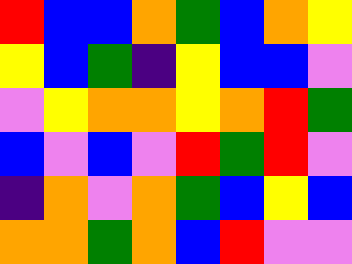[["red", "blue", "blue", "orange", "green", "blue", "orange", "yellow"], ["yellow", "blue", "green", "indigo", "yellow", "blue", "blue", "violet"], ["violet", "yellow", "orange", "orange", "yellow", "orange", "red", "green"], ["blue", "violet", "blue", "violet", "red", "green", "red", "violet"], ["indigo", "orange", "violet", "orange", "green", "blue", "yellow", "blue"], ["orange", "orange", "green", "orange", "blue", "red", "violet", "violet"]]